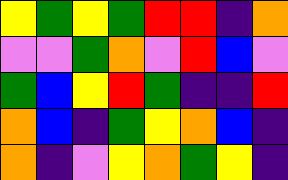[["yellow", "green", "yellow", "green", "red", "red", "indigo", "orange"], ["violet", "violet", "green", "orange", "violet", "red", "blue", "violet"], ["green", "blue", "yellow", "red", "green", "indigo", "indigo", "red"], ["orange", "blue", "indigo", "green", "yellow", "orange", "blue", "indigo"], ["orange", "indigo", "violet", "yellow", "orange", "green", "yellow", "indigo"]]